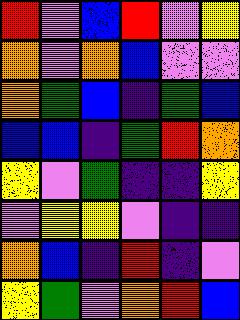[["red", "violet", "blue", "red", "violet", "yellow"], ["orange", "violet", "orange", "blue", "violet", "violet"], ["orange", "green", "blue", "indigo", "green", "blue"], ["blue", "blue", "indigo", "green", "red", "orange"], ["yellow", "violet", "green", "indigo", "indigo", "yellow"], ["violet", "yellow", "yellow", "violet", "indigo", "indigo"], ["orange", "blue", "indigo", "red", "indigo", "violet"], ["yellow", "green", "violet", "orange", "red", "blue"]]